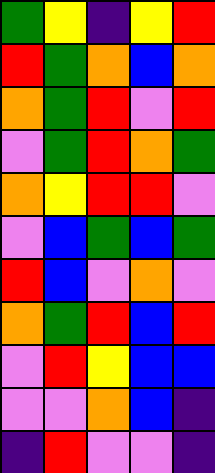[["green", "yellow", "indigo", "yellow", "red"], ["red", "green", "orange", "blue", "orange"], ["orange", "green", "red", "violet", "red"], ["violet", "green", "red", "orange", "green"], ["orange", "yellow", "red", "red", "violet"], ["violet", "blue", "green", "blue", "green"], ["red", "blue", "violet", "orange", "violet"], ["orange", "green", "red", "blue", "red"], ["violet", "red", "yellow", "blue", "blue"], ["violet", "violet", "orange", "blue", "indigo"], ["indigo", "red", "violet", "violet", "indigo"]]